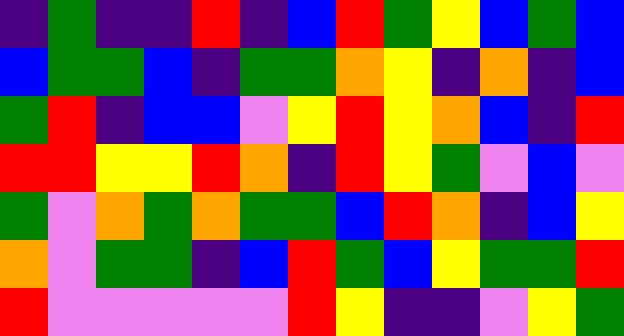[["indigo", "green", "indigo", "indigo", "red", "indigo", "blue", "red", "green", "yellow", "blue", "green", "blue"], ["blue", "green", "green", "blue", "indigo", "green", "green", "orange", "yellow", "indigo", "orange", "indigo", "blue"], ["green", "red", "indigo", "blue", "blue", "violet", "yellow", "red", "yellow", "orange", "blue", "indigo", "red"], ["red", "red", "yellow", "yellow", "red", "orange", "indigo", "red", "yellow", "green", "violet", "blue", "violet"], ["green", "violet", "orange", "green", "orange", "green", "green", "blue", "red", "orange", "indigo", "blue", "yellow"], ["orange", "violet", "green", "green", "indigo", "blue", "red", "green", "blue", "yellow", "green", "green", "red"], ["red", "violet", "violet", "violet", "violet", "violet", "red", "yellow", "indigo", "indigo", "violet", "yellow", "green"]]